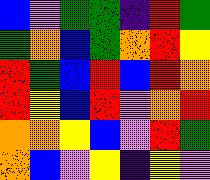[["blue", "violet", "green", "green", "indigo", "red", "green"], ["green", "orange", "blue", "green", "orange", "red", "yellow"], ["red", "green", "blue", "red", "blue", "red", "orange"], ["red", "yellow", "blue", "red", "violet", "orange", "red"], ["orange", "orange", "yellow", "blue", "violet", "red", "green"], ["orange", "blue", "violet", "yellow", "indigo", "yellow", "violet"]]